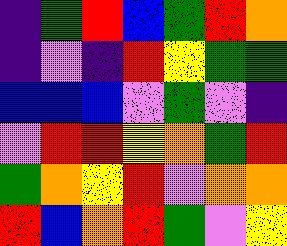[["indigo", "green", "red", "blue", "green", "red", "orange"], ["indigo", "violet", "indigo", "red", "yellow", "green", "green"], ["blue", "blue", "blue", "violet", "green", "violet", "indigo"], ["violet", "red", "red", "yellow", "orange", "green", "red"], ["green", "orange", "yellow", "red", "violet", "orange", "orange"], ["red", "blue", "orange", "red", "green", "violet", "yellow"]]